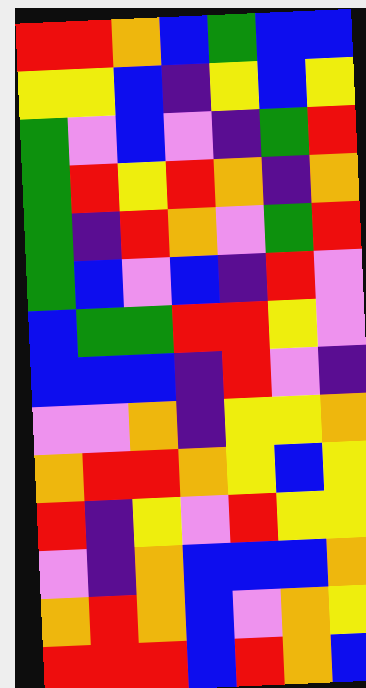[["red", "red", "orange", "blue", "green", "blue", "blue"], ["yellow", "yellow", "blue", "indigo", "yellow", "blue", "yellow"], ["green", "violet", "blue", "violet", "indigo", "green", "red"], ["green", "red", "yellow", "red", "orange", "indigo", "orange"], ["green", "indigo", "red", "orange", "violet", "green", "red"], ["green", "blue", "violet", "blue", "indigo", "red", "violet"], ["blue", "green", "green", "red", "red", "yellow", "violet"], ["blue", "blue", "blue", "indigo", "red", "violet", "indigo"], ["violet", "violet", "orange", "indigo", "yellow", "yellow", "orange"], ["orange", "red", "red", "orange", "yellow", "blue", "yellow"], ["red", "indigo", "yellow", "violet", "red", "yellow", "yellow"], ["violet", "indigo", "orange", "blue", "blue", "blue", "orange"], ["orange", "red", "orange", "blue", "violet", "orange", "yellow"], ["red", "red", "red", "blue", "red", "orange", "blue"]]